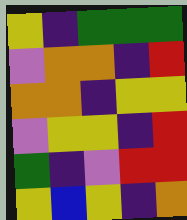[["yellow", "indigo", "green", "green", "green"], ["violet", "orange", "orange", "indigo", "red"], ["orange", "orange", "indigo", "yellow", "yellow"], ["violet", "yellow", "yellow", "indigo", "red"], ["green", "indigo", "violet", "red", "red"], ["yellow", "blue", "yellow", "indigo", "orange"]]